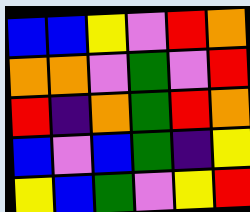[["blue", "blue", "yellow", "violet", "red", "orange"], ["orange", "orange", "violet", "green", "violet", "red"], ["red", "indigo", "orange", "green", "red", "orange"], ["blue", "violet", "blue", "green", "indigo", "yellow"], ["yellow", "blue", "green", "violet", "yellow", "red"]]